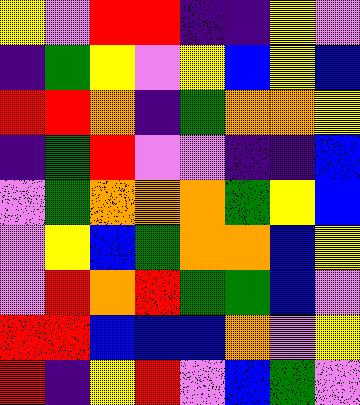[["yellow", "violet", "red", "red", "indigo", "indigo", "yellow", "violet"], ["indigo", "green", "yellow", "violet", "yellow", "blue", "yellow", "blue"], ["red", "red", "orange", "indigo", "green", "orange", "orange", "yellow"], ["indigo", "green", "red", "violet", "violet", "indigo", "indigo", "blue"], ["violet", "green", "orange", "orange", "orange", "green", "yellow", "blue"], ["violet", "yellow", "blue", "green", "orange", "orange", "blue", "yellow"], ["violet", "red", "orange", "red", "green", "green", "blue", "violet"], ["red", "red", "blue", "blue", "blue", "orange", "violet", "yellow"], ["red", "indigo", "yellow", "red", "violet", "blue", "green", "violet"]]